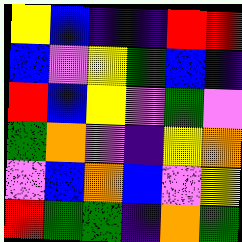[["yellow", "blue", "indigo", "indigo", "red", "red"], ["blue", "violet", "yellow", "green", "blue", "indigo"], ["red", "blue", "yellow", "violet", "green", "violet"], ["green", "orange", "violet", "indigo", "yellow", "orange"], ["violet", "blue", "orange", "blue", "violet", "yellow"], ["red", "green", "green", "indigo", "orange", "green"]]